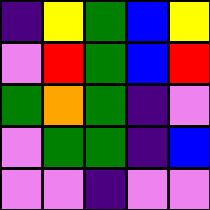[["indigo", "yellow", "green", "blue", "yellow"], ["violet", "red", "green", "blue", "red"], ["green", "orange", "green", "indigo", "violet"], ["violet", "green", "green", "indigo", "blue"], ["violet", "violet", "indigo", "violet", "violet"]]